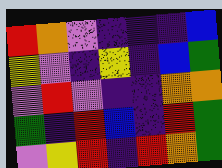[["red", "orange", "violet", "indigo", "indigo", "indigo", "blue"], ["yellow", "violet", "indigo", "yellow", "indigo", "blue", "green"], ["violet", "red", "violet", "indigo", "indigo", "orange", "orange"], ["green", "indigo", "red", "blue", "indigo", "red", "green"], ["violet", "yellow", "red", "indigo", "red", "orange", "green"]]